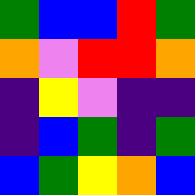[["green", "blue", "blue", "red", "green"], ["orange", "violet", "red", "red", "orange"], ["indigo", "yellow", "violet", "indigo", "indigo"], ["indigo", "blue", "green", "indigo", "green"], ["blue", "green", "yellow", "orange", "blue"]]